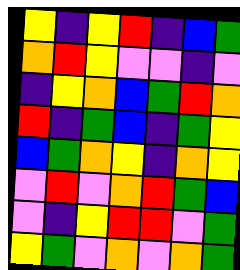[["yellow", "indigo", "yellow", "red", "indigo", "blue", "green"], ["orange", "red", "yellow", "violet", "violet", "indigo", "violet"], ["indigo", "yellow", "orange", "blue", "green", "red", "orange"], ["red", "indigo", "green", "blue", "indigo", "green", "yellow"], ["blue", "green", "orange", "yellow", "indigo", "orange", "yellow"], ["violet", "red", "violet", "orange", "red", "green", "blue"], ["violet", "indigo", "yellow", "red", "red", "violet", "green"], ["yellow", "green", "violet", "orange", "violet", "orange", "green"]]